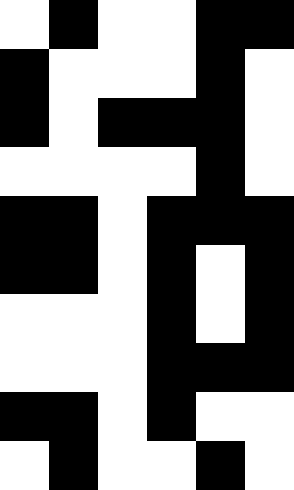[["white", "black", "white", "white", "black", "black"], ["black", "white", "white", "white", "black", "white"], ["black", "white", "black", "black", "black", "white"], ["white", "white", "white", "white", "black", "white"], ["black", "black", "white", "black", "black", "black"], ["black", "black", "white", "black", "white", "black"], ["white", "white", "white", "black", "white", "black"], ["white", "white", "white", "black", "black", "black"], ["black", "black", "white", "black", "white", "white"], ["white", "black", "white", "white", "black", "white"]]